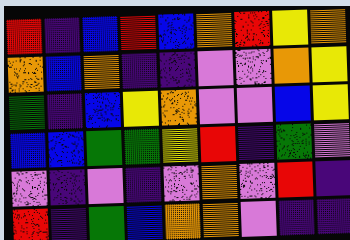[["red", "indigo", "blue", "red", "blue", "orange", "red", "yellow", "orange"], ["orange", "blue", "orange", "indigo", "indigo", "violet", "violet", "orange", "yellow"], ["green", "indigo", "blue", "yellow", "orange", "violet", "violet", "blue", "yellow"], ["blue", "blue", "green", "green", "yellow", "red", "indigo", "green", "violet"], ["violet", "indigo", "violet", "indigo", "violet", "orange", "violet", "red", "indigo"], ["red", "indigo", "green", "blue", "orange", "orange", "violet", "indigo", "indigo"]]